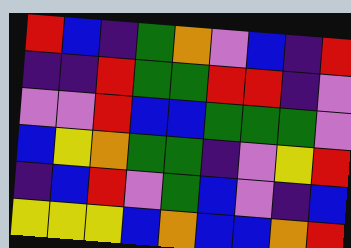[["red", "blue", "indigo", "green", "orange", "violet", "blue", "indigo", "red"], ["indigo", "indigo", "red", "green", "green", "red", "red", "indigo", "violet"], ["violet", "violet", "red", "blue", "blue", "green", "green", "green", "violet"], ["blue", "yellow", "orange", "green", "green", "indigo", "violet", "yellow", "red"], ["indigo", "blue", "red", "violet", "green", "blue", "violet", "indigo", "blue"], ["yellow", "yellow", "yellow", "blue", "orange", "blue", "blue", "orange", "red"]]